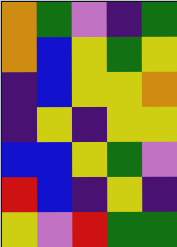[["orange", "green", "violet", "indigo", "green"], ["orange", "blue", "yellow", "green", "yellow"], ["indigo", "blue", "yellow", "yellow", "orange"], ["indigo", "yellow", "indigo", "yellow", "yellow"], ["blue", "blue", "yellow", "green", "violet"], ["red", "blue", "indigo", "yellow", "indigo"], ["yellow", "violet", "red", "green", "green"]]